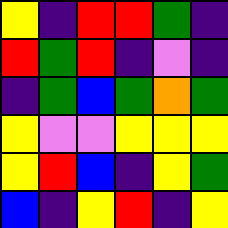[["yellow", "indigo", "red", "red", "green", "indigo"], ["red", "green", "red", "indigo", "violet", "indigo"], ["indigo", "green", "blue", "green", "orange", "green"], ["yellow", "violet", "violet", "yellow", "yellow", "yellow"], ["yellow", "red", "blue", "indigo", "yellow", "green"], ["blue", "indigo", "yellow", "red", "indigo", "yellow"]]